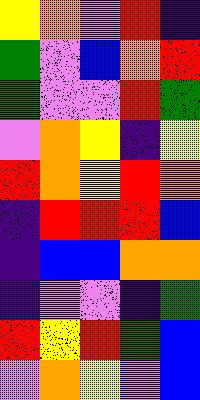[["yellow", "orange", "violet", "red", "indigo"], ["green", "violet", "blue", "orange", "red"], ["green", "violet", "violet", "red", "green"], ["violet", "orange", "yellow", "indigo", "yellow"], ["red", "orange", "yellow", "red", "orange"], ["indigo", "red", "red", "red", "blue"], ["indigo", "blue", "blue", "orange", "orange"], ["indigo", "violet", "violet", "indigo", "green"], ["red", "yellow", "red", "green", "blue"], ["violet", "orange", "yellow", "violet", "blue"]]